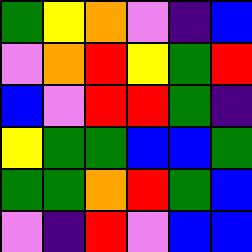[["green", "yellow", "orange", "violet", "indigo", "blue"], ["violet", "orange", "red", "yellow", "green", "red"], ["blue", "violet", "red", "red", "green", "indigo"], ["yellow", "green", "green", "blue", "blue", "green"], ["green", "green", "orange", "red", "green", "blue"], ["violet", "indigo", "red", "violet", "blue", "blue"]]